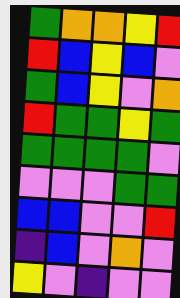[["green", "orange", "orange", "yellow", "red"], ["red", "blue", "yellow", "blue", "violet"], ["green", "blue", "yellow", "violet", "orange"], ["red", "green", "green", "yellow", "green"], ["green", "green", "green", "green", "violet"], ["violet", "violet", "violet", "green", "green"], ["blue", "blue", "violet", "violet", "red"], ["indigo", "blue", "violet", "orange", "violet"], ["yellow", "violet", "indigo", "violet", "violet"]]